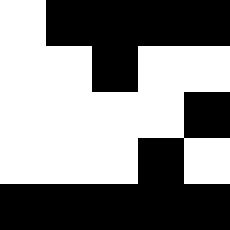[["white", "black", "black", "black", "black"], ["white", "white", "black", "white", "white"], ["white", "white", "white", "white", "black"], ["white", "white", "white", "black", "white"], ["black", "black", "black", "black", "black"]]